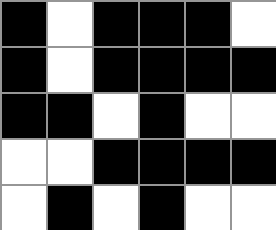[["black", "white", "black", "black", "black", "white"], ["black", "white", "black", "black", "black", "black"], ["black", "black", "white", "black", "white", "white"], ["white", "white", "black", "black", "black", "black"], ["white", "black", "white", "black", "white", "white"]]